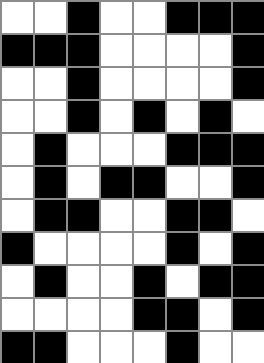[["white", "white", "black", "white", "white", "black", "black", "black"], ["black", "black", "black", "white", "white", "white", "white", "black"], ["white", "white", "black", "white", "white", "white", "white", "black"], ["white", "white", "black", "white", "black", "white", "black", "white"], ["white", "black", "white", "white", "white", "black", "black", "black"], ["white", "black", "white", "black", "black", "white", "white", "black"], ["white", "black", "black", "white", "white", "black", "black", "white"], ["black", "white", "white", "white", "white", "black", "white", "black"], ["white", "black", "white", "white", "black", "white", "black", "black"], ["white", "white", "white", "white", "black", "black", "white", "black"], ["black", "black", "white", "white", "white", "black", "white", "white"]]